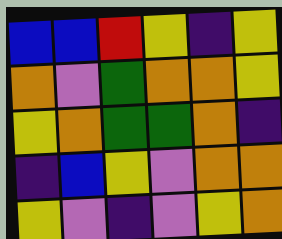[["blue", "blue", "red", "yellow", "indigo", "yellow"], ["orange", "violet", "green", "orange", "orange", "yellow"], ["yellow", "orange", "green", "green", "orange", "indigo"], ["indigo", "blue", "yellow", "violet", "orange", "orange"], ["yellow", "violet", "indigo", "violet", "yellow", "orange"]]